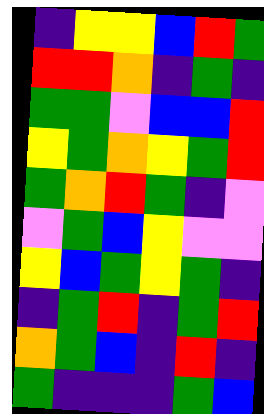[["indigo", "yellow", "yellow", "blue", "red", "green"], ["red", "red", "orange", "indigo", "green", "indigo"], ["green", "green", "violet", "blue", "blue", "red"], ["yellow", "green", "orange", "yellow", "green", "red"], ["green", "orange", "red", "green", "indigo", "violet"], ["violet", "green", "blue", "yellow", "violet", "violet"], ["yellow", "blue", "green", "yellow", "green", "indigo"], ["indigo", "green", "red", "indigo", "green", "red"], ["orange", "green", "blue", "indigo", "red", "indigo"], ["green", "indigo", "indigo", "indigo", "green", "blue"]]